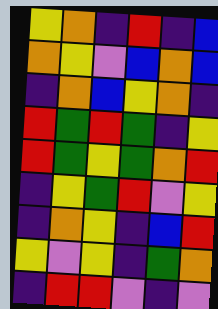[["yellow", "orange", "indigo", "red", "indigo", "blue"], ["orange", "yellow", "violet", "blue", "orange", "blue"], ["indigo", "orange", "blue", "yellow", "orange", "indigo"], ["red", "green", "red", "green", "indigo", "yellow"], ["red", "green", "yellow", "green", "orange", "red"], ["indigo", "yellow", "green", "red", "violet", "yellow"], ["indigo", "orange", "yellow", "indigo", "blue", "red"], ["yellow", "violet", "yellow", "indigo", "green", "orange"], ["indigo", "red", "red", "violet", "indigo", "violet"]]